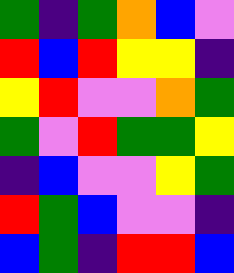[["green", "indigo", "green", "orange", "blue", "violet"], ["red", "blue", "red", "yellow", "yellow", "indigo"], ["yellow", "red", "violet", "violet", "orange", "green"], ["green", "violet", "red", "green", "green", "yellow"], ["indigo", "blue", "violet", "violet", "yellow", "green"], ["red", "green", "blue", "violet", "violet", "indigo"], ["blue", "green", "indigo", "red", "red", "blue"]]